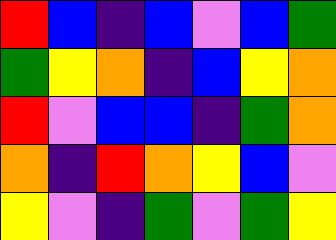[["red", "blue", "indigo", "blue", "violet", "blue", "green"], ["green", "yellow", "orange", "indigo", "blue", "yellow", "orange"], ["red", "violet", "blue", "blue", "indigo", "green", "orange"], ["orange", "indigo", "red", "orange", "yellow", "blue", "violet"], ["yellow", "violet", "indigo", "green", "violet", "green", "yellow"]]